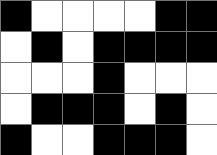[["black", "white", "white", "white", "white", "black", "black"], ["white", "black", "white", "black", "black", "black", "black"], ["white", "white", "white", "black", "white", "white", "white"], ["white", "black", "black", "black", "white", "black", "white"], ["black", "white", "white", "black", "black", "black", "white"]]